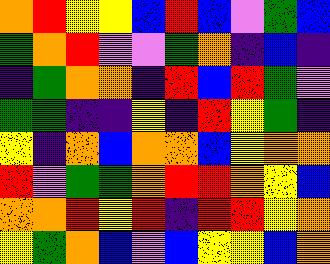[["orange", "red", "yellow", "yellow", "blue", "red", "blue", "violet", "green", "blue"], ["green", "orange", "red", "violet", "violet", "green", "orange", "indigo", "blue", "indigo"], ["indigo", "green", "orange", "orange", "indigo", "red", "blue", "red", "green", "violet"], ["green", "green", "indigo", "indigo", "yellow", "indigo", "red", "yellow", "green", "indigo"], ["yellow", "indigo", "orange", "blue", "orange", "orange", "blue", "yellow", "orange", "orange"], ["red", "violet", "green", "green", "orange", "red", "red", "orange", "yellow", "blue"], ["orange", "orange", "red", "yellow", "red", "indigo", "red", "red", "yellow", "orange"], ["yellow", "green", "orange", "blue", "violet", "blue", "yellow", "yellow", "blue", "orange"]]